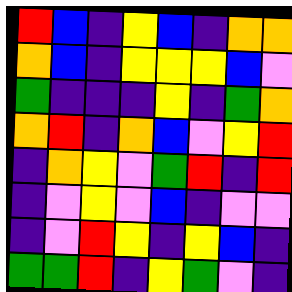[["red", "blue", "indigo", "yellow", "blue", "indigo", "orange", "orange"], ["orange", "blue", "indigo", "yellow", "yellow", "yellow", "blue", "violet"], ["green", "indigo", "indigo", "indigo", "yellow", "indigo", "green", "orange"], ["orange", "red", "indigo", "orange", "blue", "violet", "yellow", "red"], ["indigo", "orange", "yellow", "violet", "green", "red", "indigo", "red"], ["indigo", "violet", "yellow", "violet", "blue", "indigo", "violet", "violet"], ["indigo", "violet", "red", "yellow", "indigo", "yellow", "blue", "indigo"], ["green", "green", "red", "indigo", "yellow", "green", "violet", "indigo"]]